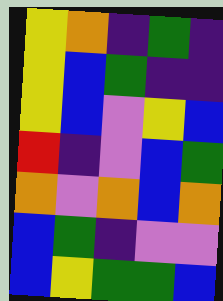[["yellow", "orange", "indigo", "green", "indigo"], ["yellow", "blue", "green", "indigo", "indigo"], ["yellow", "blue", "violet", "yellow", "blue"], ["red", "indigo", "violet", "blue", "green"], ["orange", "violet", "orange", "blue", "orange"], ["blue", "green", "indigo", "violet", "violet"], ["blue", "yellow", "green", "green", "blue"]]